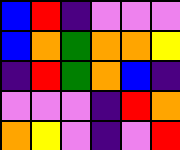[["blue", "red", "indigo", "violet", "violet", "violet"], ["blue", "orange", "green", "orange", "orange", "yellow"], ["indigo", "red", "green", "orange", "blue", "indigo"], ["violet", "violet", "violet", "indigo", "red", "orange"], ["orange", "yellow", "violet", "indigo", "violet", "red"]]